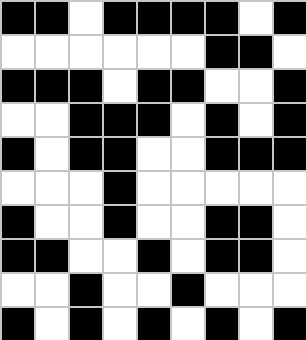[["black", "black", "white", "black", "black", "black", "black", "white", "black"], ["white", "white", "white", "white", "white", "white", "black", "black", "white"], ["black", "black", "black", "white", "black", "black", "white", "white", "black"], ["white", "white", "black", "black", "black", "white", "black", "white", "black"], ["black", "white", "black", "black", "white", "white", "black", "black", "black"], ["white", "white", "white", "black", "white", "white", "white", "white", "white"], ["black", "white", "white", "black", "white", "white", "black", "black", "white"], ["black", "black", "white", "white", "black", "white", "black", "black", "white"], ["white", "white", "black", "white", "white", "black", "white", "white", "white"], ["black", "white", "black", "white", "black", "white", "black", "white", "black"]]